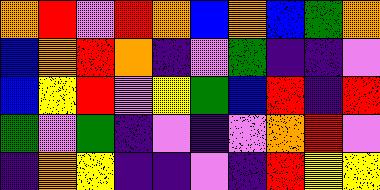[["orange", "red", "violet", "red", "orange", "blue", "orange", "blue", "green", "orange"], ["blue", "orange", "red", "orange", "indigo", "violet", "green", "indigo", "indigo", "violet"], ["blue", "yellow", "red", "violet", "yellow", "green", "blue", "red", "indigo", "red"], ["green", "violet", "green", "indigo", "violet", "indigo", "violet", "orange", "red", "violet"], ["indigo", "orange", "yellow", "indigo", "indigo", "violet", "indigo", "red", "yellow", "yellow"]]